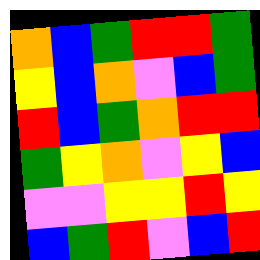[["orange", "blue", "green", "red", "red", "green"], ["yellow", "blue", "orange", "violet", "blue", "green"], ["red", "blue", "green", "orange", "red", "red"], ["green", "yellow", "orange", "violet", "yellow", "blue"], ["violet", "violet", "yellow", "yellow", "red", "yellow"], ["blue", "green", "red", "violet", "blue", "red"]]